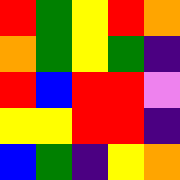[["red", "green", "yellow", "red", "orange"], ["orange", "green", "yellow", "green", "indigo"], ["red", "blue", "red", "red", "violet"], ["yellow", "yellow", "red", "red", "indigo"], ["blue", "green", "indigo", "yellow", "orange"]]